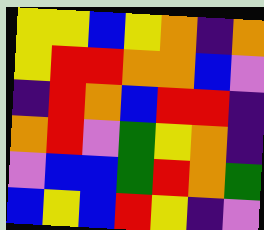[["yellow", "yellow", "blue", "yellow", "orange", "indigo", "orange"], ["yellow", "red", "red", "orange", "orange", "blue", "violet"], ["indigo", "red", "orange", "blue", "red", "red", "indigo"], ["orange", "red", "violet", "green", "yellow", "orange", "indigo"], ["violet", "blue", "blue", "green", "red", "orange", "green"], ["blue", "yellow", "blue", "red", "yellow", "indigo", "violet"]]